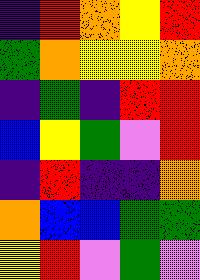[["indigo", "red", "orange", "yellow", "red"], ["green", "orange", "yellow", "yellow", "orange"], ["indigo", "green", "indigo", "red", "red"], ["blue", "yellow", "green", "violet", "red"], ["indigo", "red", "indigo", "indigo", "orange"], ["orange", "blue", "blue", "green", "green"], ["yellow", "red", "violet", "green", "violet"]]